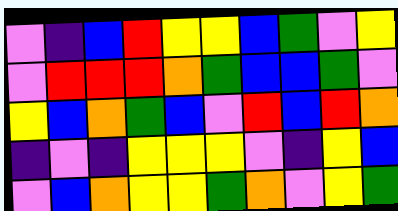[["violet", "indigo", "blue", "red", "yellow", "yellow", "blue", "green", "violet", "yellow"], ["violet", "red", "red", "red", "orange", "green", "blue", "blue", "green", "violet"], ["yellow", "blue", "orange", "green", "blue", "violet", "red", "blue", "red", "orange"], ["indigo", "violet", "indigo", "yellow", "yellow", "yellow", "violet", "indigo", "yellow", "blue"], ["violet", "blue", "orange", "yellow", "yellow", "green", "orange", "violet", "yellow", "green"]]